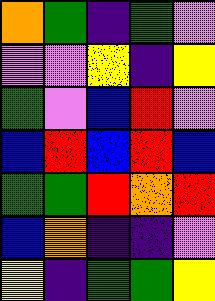[["orange", "green", "indigo", "green", "violet"], ["violet", "violet", "yellow", "indigo", "yellow"], ["green", "violet", "blue", "red", "violet"], ["blue", "red", "blue", "red", "blue"], ["green", "green", "red", "orange", "red"], ["blue", "orange", "indigo", "indigo", "violet"], ["yellow", "indigo", "green", "green", "yellow"]]